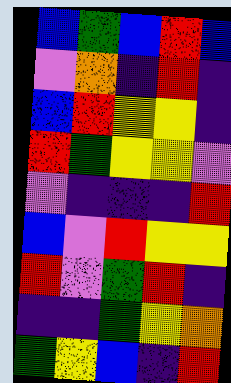[["blue", "green", "blue", "red", "blue"], ["violet", "orange", "indigo", "red", "indigo"], ["blue", "red", "yellow", "yellow", "indigo"], ["red", "green", "yellow", "yellow", "violet"], ["violet", "indigo", "indigo", "indigo", "red"], ["blue", "violet", "red", "yellow", "yellow"], ["red", "violet", "green", "red", "indigo"], ["indigo", "indigo", "green", "yellow", "orange"], ["green", "yellow", "blue", "indigo", "red"]]